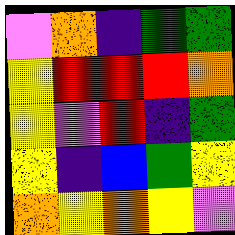[["violet", "orange", "indigo", "green", "green"], ["yellow", "red", "red", "red", "orange"], ["yellow", "violet", "red", "indigo", "green"], ["yellow", "indigo", "blue", "green", "yellow"], ["orange", "yellow", "orange", "yellow", "violet"]]